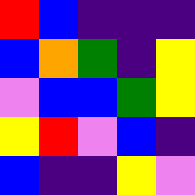[["red", "blue", "indigo", "indigo", "indigo"], ["blue", "orange", "green", "indigo", "yellow"], ["violet", "blue", "blue", "green", "yellow"], ["yellow", "red", "violet", "blue", "indigo"], ["blue", "indigo", "indigo", "yellow", "violet"]]